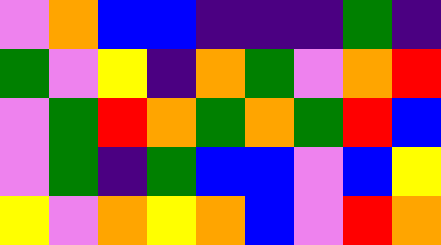[["violet", "orange", "blue", "blue", "indigo", "indigo", "indigo", "green", "indigo"], ["green", "violet", "yellow", "indigo", "orange", "green", "violet", "orange", "red"], ["violet", "green", "red", "orange", "green", "orange", "green", "red", "blue"], ["violet", "green", "indigo", "green", "blue", "blue", "violet", "blue", "yellow"], ["yellow", "violet", "orange", "yellow", "orange", "blue", "violet", "red", "orange"]]